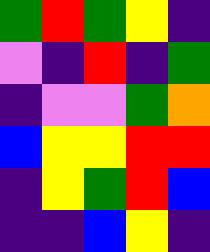[["green", "red", "green", "yellow", "indigo"], ["violet", "indigo", "red", "indigo", "green"], ["indigo", "violet", "violet", "green", "orange"], ["blue", "yellow", "yellow", "red", "red"], ["indigo", "yellow", "green", "red", "blue"], ["indigo", "indigo", "blue", "yellow", "indigo"]]